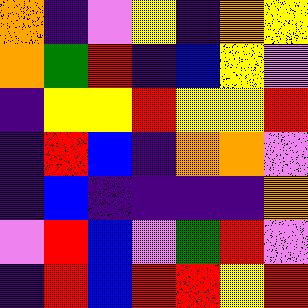[["orange", "indigo", "violet", "yellow", "indigo", "orange", "yellow"], ["orange", "green", "red", "indigo", "blue", "yellow", "violet"], ["indigo", "yellow", "yellow", "red", "yellow", "yellow", "red"], ["indigo", "red", "blue", "indigo", "orange", "orange", "violet"], ["indigo", "blue", "indigo", "indigo", "indigo", "indigo", "orange"], ["violet", "red", "blue", "violet", "green", "red", "violet"], ["indigo", "red", "blue", "red", "red", "yellow", "red"]]